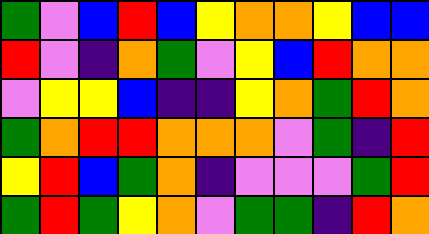[["green", "violet", "blue", "red", "blue", "yellow", "orange", "orange", "yellow", "blue", "blue"], ["red", "violet", "indigo", "orange", "green", "violet", "yellow", "blue", "red", "orange", "orange"], ["violet", "yellow", "yellow", "blue", "indigo", "indigo", "yellow", "orange", "green", "red", "orange"], ["green", "orange", "red", "red", "orange", "orange", "orange", "violet", "green", "indigo", "red"], ["yellow", "red", "blue", "green", "orange", "indigo", "violet", "violet", "violet", "green", "red"], ["green", "red", "green", "yellow", "orange", "violet", "green", "green", "indigo", "red", "orange"]]